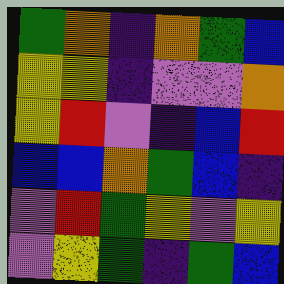[["green", "orange", "indigo", "orange", "green", "blue"], ["yellow", "yellow", "indigo", "violet", "violet", "orange"], ["yellow", "red", "violet", "indigo", "blue", "red"], ["blue", "blue", "orange", "green", "blue", "indigo"], ["violet", "red", "green", "yellow", "violet", "yellow"], ["violet", "yellow", "green", "indigo", "green", "blue"]]